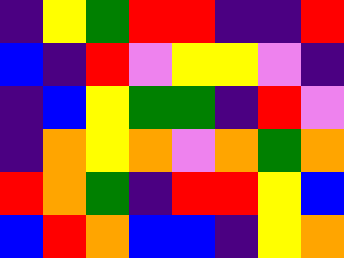[["indigo", "yellow", "green", "red", "red", "indigo", "indigo", "red"], ["blue", "indigo", "red", "violet", "yellow", "yellow", "violet", "indigo"], ["indigo", "blue", "yellow", "green", "green", "indigo", "red", "violet"], ["indigo", "orange", "yellow", "orange", "violet", "orange", "green", "orange"], ["red", "orange", "green", "indigo", "red", "red", "yellow", "blue"], ["blue", "red", "orange", "blue", "blue", "indigo", "yellow", "orange"]]